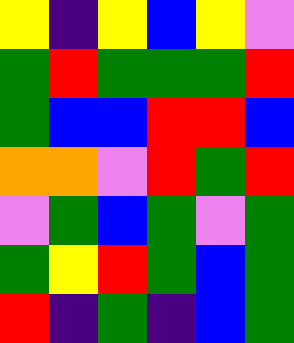[["yellow", "indigo", "yellow", "blue", "yellow", "violet"], ["green", "red", "green", "green", "green", "red"], ["green", "blue", "blue", "red", "red", "blue"], ["orange", "orange", "violet", "red", "green", "red"], ["violet", "green", "blue", "green", "violet", "green"], ["green", "yellow", "red", "green", "blue", "green"], ["red", "indigo", "green", "indigo", "blue", "green"]]